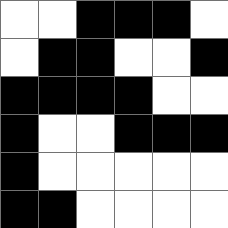[["white", "white", "black", "black", "black", "white"], ["white", "black", "black", "white", "white", "black"], ["black", "black", "black", "black", "white", "white"], ["black", "white", "white", "black", "black", "black"], ["black", "white", "white", "white", "white", "white"], ["black", "black", "white", "white", "white", "white"]]